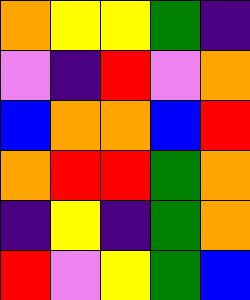[["orange", "yellow", "yellow", "green", "indigo"], ["violet", "indigo", "red", "violet", "orange"], ["blue", "orange", "orange", "blue", "red"], ["orange", "red", "red", "green", "orange"], ["indigo", "yellow", "indigo", "green", "orange"], ["red", "violet", "yellow", "green", "blue"]]